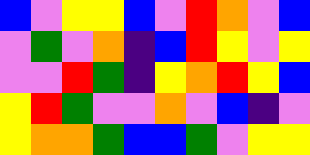[["blue", "violet", "yellow", "yellow", "blue", "violet", "red", "orange", "violet", "blue"], ["violet", "green", "violet", "orange", "indigo", "blue", "red", "yellow", "violet", "yellow"], ["violet", "violet", "red", "green", "indigo", "yellow", "orange", "red", "yellow", "blue"], ["yellow", "red", "green", "violet", "violet", "orange", "violet", "blue", "indigo", "violet"], ["yellow", "orange", "orange", "green", "blue", "blue", "green", "violet", "yellow", "yellow"]]